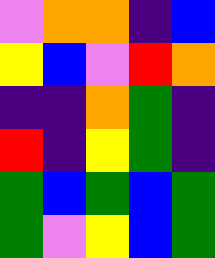[["violet", "orange", "orange", "indigo", "blue"], ["yellow", "blue", "violet", "red", "orange"], ["indigo", "indigo", "orange", "green", "indigo"], ["red", "indigo", "yellow", "green", "indigo"], ["green", "blue", "green", "blue", "green"], ["green", "violet", "yellow", "blue", "green"]]